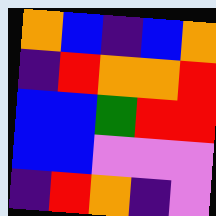[["orange", "blue", "indigo", "blue", "orange"], ["indigo", "red", "orange", "orange", "red"], ["blue", "blue", "green", "red", "red"], ["blue", "blue", "violet", "violet", "violet"], ["indigo", "red", "orange", "indigo", "violet"]]